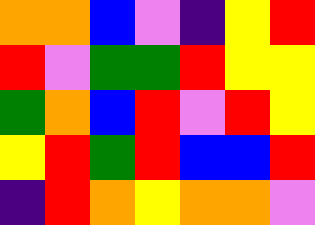[["orange", "orange", "blue", "violet", "indigo", "yellow", "red"], ["red", "violet", "green", "green", "red", "yellow", "yellow"], ["green", "orange", "blue", "red", "violet", "red", "yellow"], ["yellow", "red", "green", "red", "blue", "blue", "red"], ["indigo", "red", "orange", "yellow", "orange", "orange", "violet"]]